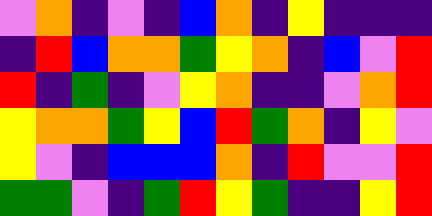[["violet", "orange", "indigo", "violet", "indigo", "blue", "orange", "indigo", "yellow", "indigo", "indigo", "indigo"], ["indigo", "red", "blue", "orange", "orange", "green", "yellow", "orange", "indigo", "blue", "violet", "red"], ["red", "indigo", "green", "indigo", "violet", "yellow", "orange", "indigo", "indigo", "violet", "orange", "red"], ["yellow", "orange", "orange", "green", "yellow", "blue", "red", "green", "orange", "indigo", "yellow", "violet"], ["yellow", "violet", "indigo", "blue", "blue", "blue", "orange", "indigo", "red", "violet", "violet", "red"], ["green", "green", "violet", "indigo", "green", "red", "yellow", "green", "indigo", "indigo", "yellow", "red"]]